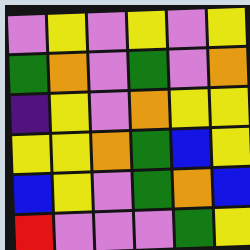[["violet", "yellow", "violet", "yellow", "violet", "yellow"], ["green", "orange", "violet", "green", "violet", "orange"], ["indigo", "yellow", "violet", "orange", "yellow", "yellow"], ["yellow", "yellow", "orange", "green", "blue", "yellow"], ["blue", "yellow", "violet", "green", "orange", "blue"], ["red", "violet", "violet", "violet", "green", "yellow"]]